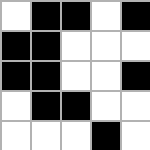[["white", "black", "black", "white", "black"], ["black", "black", "white", "white", "white"], ["black", "black", "white", "white", "black"], ["white", "black", "black", "white", "white"], ["white", "white", "white", "black", "white"]]